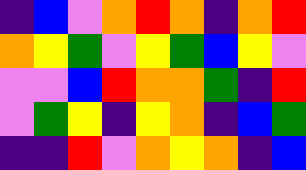[["indigo", "blue", "violet", "orange", "red", "orange", "indigo", "orange", "red"], ["orange", "yellow", "green", "violet", "yellow", "green", "blue", "yellow", "violet"], ["violet", "violet", "blue", "red", "orange", "orange", "green", "indigo", "red"], ["violet", "green", "yellow", "indigo", "yellow", "orange", "indigo", "blue", "green"], ["indigo", "indigo", "red", "violet", "orange", "yellow", "orange", "indigo", "blue"]]